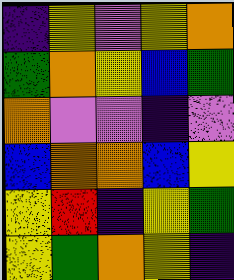[["indigo", "yellow", "violet", "yellow", "orange"], ["green", "orange", "yellow", "blue", "green"], ["orange", "violet", "violet", "indigo", "violet"], ["blue", "orange", "orange", "blue", "yellow"], ["yellow", "red", "indigo", "yellow", "green"], ["yellow", "green", "orange", "yellow", "indigo"]]